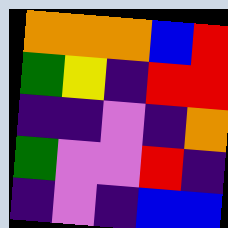[["orange", "orange", "orange", "blue", "red"], ["green", "yellow", "indigo", "red", "red"], ["indigo", "indigo", "violet", "indigo", "orange"], ["green", "violet", "violet", "red", "indigo"], ["indigo", "violet", "indigo", "blue", "blue"]]